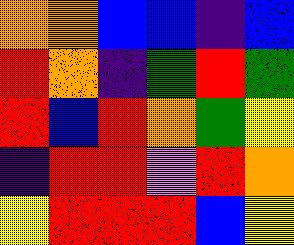[["orange", "orange", "blue", "blue", "indigo", "blue"], ["red", "orange", "indigo", "green", "red", "green"], ["red", "blue", "red", "orange", "green", "yellow"], ["indigo", "red", "red", "violet", "red", "orange"], ["yellow", "red", "red", "red", "blue", "yellow"]]